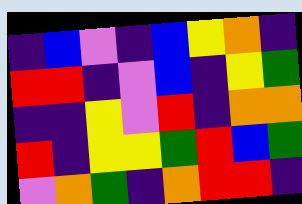[["indigo", "blue", "violet", "indigo", "blue", "yellow", "orange", "indigo"], ["red", "red", "indigo", "violet", "blue", "indigo", "yellow", "green"], ["indigo", "indigo", "yellow", "violet", "red", "indigo", "orange", "orange"], ["red", "indigo", "yellow", "yellow", "green", "red", "blue", "green"], ["violet", "orange", "green", "indigo", "orange", "red", "red", "indigo"]]